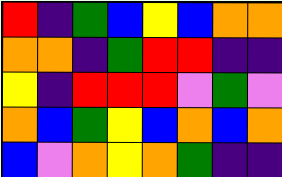[["red", "indigo", "green", "blue", "yellow", "blue", "orange", "orange"], ["orange", "orange", "indigo", "green", "red", "red", "indigo", "indigo"], ["yellow", "indigo", "red", "red", "red", "violet", "green", "violet"], ["orange", "blue", "green", "yellow", "blue", "orange", "blue", "orange"], ["blue", "violet", "orange", "yellow", "orange", "green", "indigo", "indigo"]]